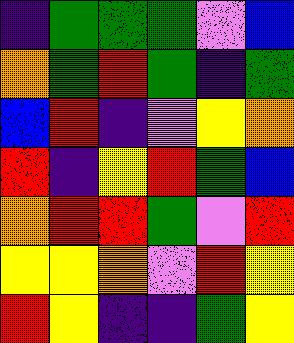[["indigo", "green", "green", "green", "violet", "blue"], ["orange", "green", "red", "green", "indigo", "green"], ["blue", "red", "indigo", "violet", "yellow", "orange"], ["red", "indigo", "yellow", "red", "green", "blue"], ["orange", "red", "red", "green", "violet", "red"], ["yellow", "yellow", "orange", "violet", "red", "yellow"], ["red", "yellow", "indigo", "indigo", "green", "yellow"]]